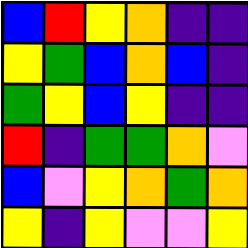[["blue", "red", "yellow", "orange", "indigo", "indigo"], ["yellow", "green", "blue", "orange", "blue", "indigo"], ["green", "yellow", "blue", "yellow", "indigo", "indigo"], ["red", "indigo", "green", "green", "orange", "violet"], ["blue", "violet", "yellow", "orange", "green", "orange"], ["yellow", "indigo", "yellow", "violet", "violet", "yellow"]]